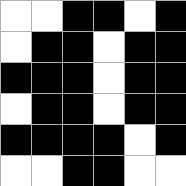[["white", "white", "black", "black", "white", "black"], ["white", "black", "black", "white", "black", "black"], ["black", "black", "black", "white", "black", "black"], ["white", "black", "black", "white", "black", "black"], ["black", "black", "black", "black", "white", "black"], ["white", "white", "black", "black", "white", "white"]]